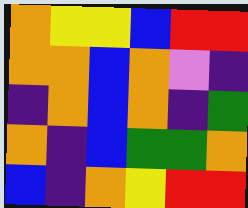[["orange", "yellow", "yellow", "blue", "red", "red"], ["orange", "orange", "blue", "orange", "violet", "indigo"], ["indigo", "orange", "blue", "orange", "indigo", "green"], ["orange", "indigo", "blue", "green", "green", "orange"], ["blue", "indigo", "orange", "yellow", "red", "red"]]